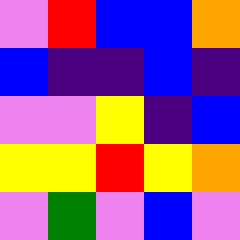[["violet", "red", "blue", "blue", "orange"], ["blue", "indigo", "indigo", "blue", "indigo"], ["violet", "violet", "yellow", "indigo", "blue"], ["yellow", "yellow", "red", "yellow", "orange"], ["violet", "green", "violet", "blue", "violet"]]